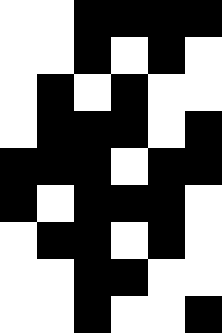[["white", "white", "black", "black", "black", "black"], ["white", "white", "black", "white", "black", "white"], ["white", "black", "white", "black", "white", "white"], ["white", "black", "black", "black", "white", "black"], ["black", "black", "black", "white", "black", "black"], ["black", "white", "black", "black", "black", "white"], ["white", "black", "black", "white", "black", "white"], ["white", "white", "black", "black", "white", "white"], ["white", "white", "black", "white", "white", "black"]]